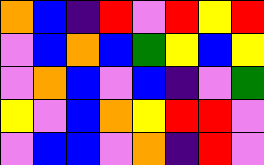[["orange", "blue", "indigo", "red", "violet", "red", "yellow", "red"], ["violet", "blue", "orange", "blue", "green", "yellow", "blue", "yellow"], ["violet", "orange", "blue", "violet", "blue", "indigo", "violet", "green"], ["yellow", "violet", "blue", "orange", "yellow", "red", "red", "violet"], ["violet", "blue", "blue", "violet", "orange", "indigo", "red", "violet"]]